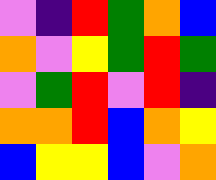[["violet", "indigo", "red", "green", "orange", "blue"], ["orange", "violet", "yellow", "green", "red", "green"], ["violet", "green", "red", "violet", "red", "indigo"], ["orange", "orange", "red", "blue", "orange", "yellow"], ["blue", "yellow", "yellow", "blue", "violet", "orange"]]